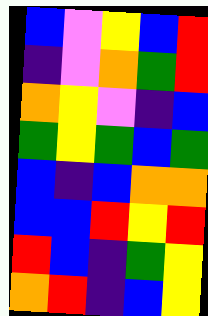[["blue", "violet", "yellow", "blue", "red"], ["indigo", "violet", "orange", "green", "red"], ["orange", "yellow", "violet", "indigo", "blue"], ["green", "yellow", "green", "blue", "green"], ["blue", "indigo", "blue", "orange", "orange"], ["blue", "blue", "red", "yellow", "red"], ["red", "blue", "indigo", "green", "yellow"], ["orange", "red", "indigo", "blue", "yellow"]]